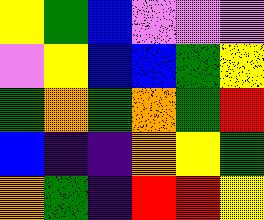[["yellow", "green", "blue", "violet", "violet", "violet"], ["violet", "yellow", "blue", "blue", "green", "yellow"], ["green", "orange", "green", "orange", "green", "red"], ["blue", "indigo", "indigo", "orange", "yellow", "green"], ["orange", "green", "indigo", "red", "red", "yellow"]]